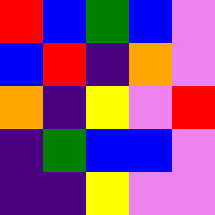[["red", "blue", "green", "blue", "violet"], ["blue", "red", "indigo", "orange", "violet"], ["orange", "indigo", "yellow", "violet", "red"], ["indigo", "green", "blue", "blue", "violet"], ["indigo", "indigo", "yellow", "violet", "violet"]]